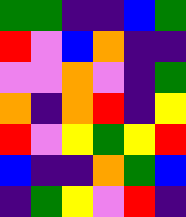[["green", "green", "indigo", "indigo", "blue", "green"], ["red", "violet", "blue", "orange", "indigo", "indigo"], ["violet", "violet", "orange", "violet", "indigo", "green"], ["orange", "indigo", "orange", "red", "indigo", "yellow"], ["red", "violet", "yellow", "green", "yellow", "red"], ["blue", "indigo", "indigo", "orange", "green", "blue"], ["indigo", "green", "yellow", "violet", "red", "indigo"]]